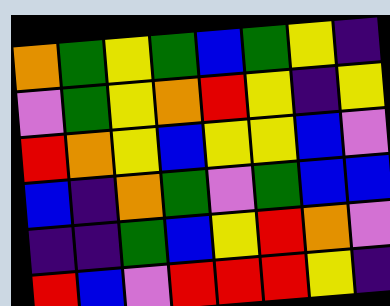[["orange", "green", "yellow", "green", "blue", "green", "yellow", "indigo"], ["violet", "green", "yellow", "orange", "red", "yellow", "indigo", "yellow"], ["red", "orange", "yellow", "blue", "yellow", "yellow", "blue", "violet"], ["blue", "indigo", "orange", "green", "violet", "green", "blue", "blue"], ["indigo", "indigo", "green", "blue", "yellow", "red", "orange", "violet"], ["red", "blue", "violet", "red", "red", "red", "yellow", "indigo"]]